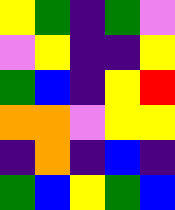[["yellow", "green", "indigo", "green", "violet"], ["violet", "yellow", "indigo", "indigo", "yellow"], ["green", "blue", "indigo", "yellow", "red"], ["orange", "orange", "violet", "yellow", "yellow"], ["indigo", "orange", "indigo", "blue", "indigo"], ["green", "blue", "yellow", "green", "blue"]]